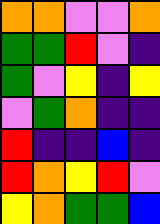[["orange", "orange", "violet", "violet", "orange"], ["green", "green", "red", "violet", "indigo"], ["green", "violet", "yellow", "indigo", "yellow"], ["violet", "green", "orange", "indigo", "indigo"], ["red", "indigo", "indigo", "blue", "indigo"], ["red", "orange", "yellow", "red", "violet"], ["yellow", "orange", "green", "green", "blue"]]